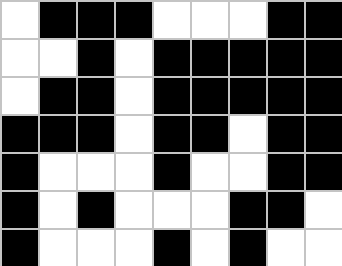[["white", "black", "black", "black", "white", "white", "white", "black", "black"], ["white", "white", "black", "white", "black", "black", "black", "black", "black"], ["white", "black", "black", "white", "black", "black", "black", "black", "black"], ["black", "black", "black", "white", "black", "black", "white", "black", "black"], ["black", "white", "white", "white", "black", "white", "white", "black", "black"], ["black", "white", "black", "white", "white", "white", "black", "black", "white"], ["black", "white", "white", "white", "black", "white", "black", "white", "white"]]